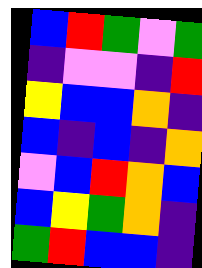[["blue", "red", "green", "violet", "green"], ["indigo", "violet", "violet", "indigo", "red"], ["yellow", "blue", "blue", "orange", "indigo"], ["blue", "indigo", "blue", "indigo", "orange"], ["violet", "blue", "red", "orange", "blue"], ["blue", "yellow", "green", "orange", "indigo"], ["green", "red", "blue", "blue", "indigo"]]